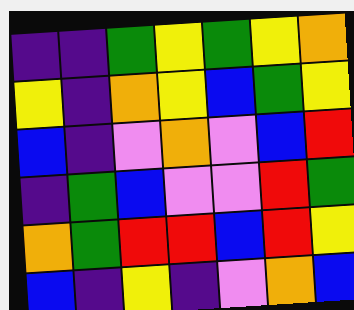[["indigo", "indigo", "green", "yellow", "green", "yellow", "orange"], ["yellow", "indigo", "orange", "yellow", "blue", "green", "yellow"], ["blue", "indigo", "violet", "orange", "violet", "blue", "red"], ["indigo", "green", "blue", "violet", "violet", "red", "green"], ["orange", "green", "red", "red", "blue", "red", "yellow"], ["blue", "indigo", "yellow", "indigo", "violet", "orange", "blue"]]